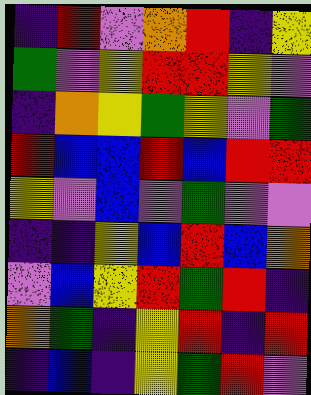[["indigo", "red", "violet", "orange", "red", "indigo", "yellow"], ["green", "violet", "yellow", "red", "red", "yellow", "violet"], ["indigo", "orange", "yellow", "green", "yellow", "violet", "green"], ["red", "blue", "blue", "red", "blue", "red", "red"], ["yellow", "violet", "blue", "violet", "green", "violet", "violet"], ["indigo", "indigo", "yellow", "blue", "red", "blue", "orange"], ["violet", "blue", "yellow", "red", "green", "red", "indigo"], ["orange", "green", "indigo", "yellow", "red", "indigo", "red"], ["indigo", "blue", "indigo", "yellow", "green", "red", "violet"]]